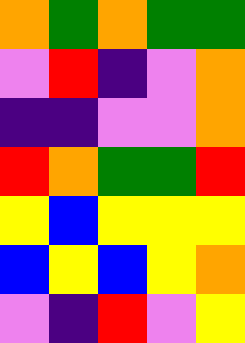[["orange", "green", "orange", "green", "green"], ["violet", "red", "indigo", "violet", "orange"], ["indigo", "indigo", "violet", "violet", "orange"], ["red", "orange", "green", "green", "red"], ["yellow", "blue", "yellow", "yellow", "yellow"], ["blue", "yellow", "blue", "yellow", "orange"], ["violet", "indigo", "red", "violet", "yellow"]]